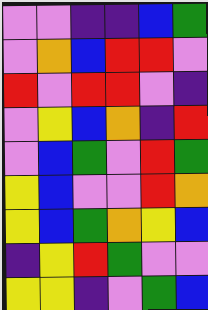[["violet", "violet", "indigo", "indigo", "blue", "green"], ["violet", "orange", "blue", "red", "red", "violet"], ["red", "violet", "red", "red", "violet", "indigo"], ["violet", "yellow", "blue", "orange", "indigo", "red"], ["violet", "blue", "green", "violet", "red", "green"], ["yellow", "blue", "violet", "violet", "red", "orange"], ["yellow", "blue", "green", "orange", "yellow", "blue"], ["indigo", "yellow", "red", "green", "violet", "violet"], ["yellow", "yellow", "indigo", "violet", "green", "blue"]]